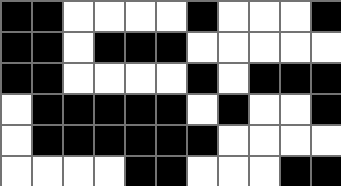[["black", "black", "white", "white", "white", "white", "black", "white", "white", "white", "black"], ["black", "black", "white", "black", "black", "black", "white", "white", "white", "white", "white"], ["black", "black", "white", "white", "white", "white", "black", "white", "black", "black", "black"], ["white", "black", "black", "black", "black", "black", "white", "black", "white", "white", "black"], ["white", "black", "black", "black", "black", "black", "black", "white", "white", "white", "white"], ["white", "white", "white", "white", "black", "black", "white", "white", "white", "black", "black"]]